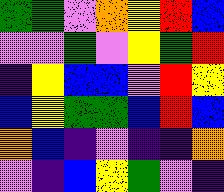[["green", "green", "violet", "orange", "yellow", "red", "blue"], ["violet", "violet", "green", "violet", "yellow", "green", "red"], ["indigo", "yellow", "blue", "blue", "violet", "red", "yellow"], ["blue", "yellow", "green", "green", "blue", "red", "blue"], ["orange", "blue", "indigo", "violet", "indigo", "indigo", "orange"], ["violet", "indigo", "blue", "yellow", "green", "violet", "indigo"]]